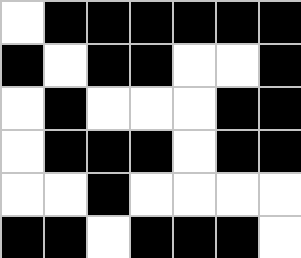[["white", "black", "black", "black", "black", "black", "black"], ["black", "white", "black", "black", "white", "white", "black"], ["white", "black", "white", "white", "white", "black", "black"], ["white", "black", "black", "black", "white", "black", "black"], ["white", "white", "black", "white", "white", "white", "white"], ["black", "black", "white", "black", "black", "black", "white"]]